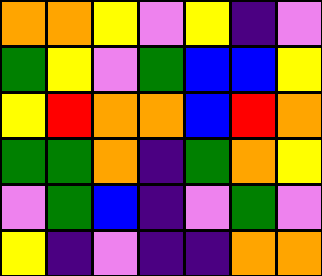[["orange", "orange", "yellow", "violet", "yellow", "indigo", "violet"], ["green", "yellow", "violet", "green", "blue", "blue", "yellow"], ["yellow", "red", "orange", "orange", "blue", "red", "orange"], ["green", "green", "orange", "indigo", "green", "orange", "yellow"], ["violet", "green", "blue", "indigo", "violet", "green", "violet"], ["yellow", "indigo", "violet", "indigo", "indigo", "orange", "orange"]]